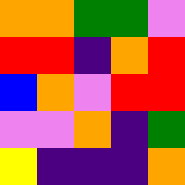[["orange", "orange", "green", "green", "violet"], ["red", "red", "indigo", "orange", "red"], ["blue", "orange", "violet", "red", "red"], ["violet", "violet", "orange", "indigo", "green"], ["yellow", "indigo", "indigo", "indigo", "orange"]]